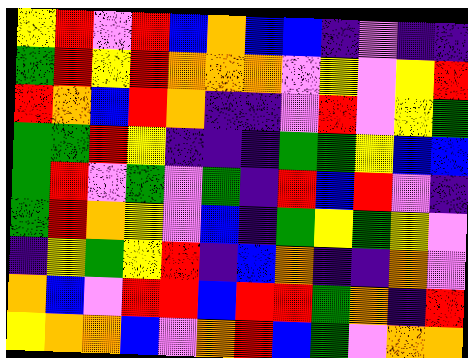[["yellow", "red", "violet", "red", "blue", "orange", "blue", "blue", "indigo", "violet", "indigo", "indigo"], ["green", "red", "yellow", "red", "orange", "orange", "orange", "violet", "yellow", "violet", "yellow", "red"], ["red", "orange", "blue", "red", "orange", "indigo", "indigo", "violet", "red", "violet", "yellow", "green"], ["green", "green", "red", "yellow", "indigo", "indigo", "indigo", "green", "green", "yellow", "blue", "blue"], ["green", "red", "violet", "green", "violet", "green", "indigo", "red", "blue", "red", "violet", "indigo"], ["green", "red", "orange", "yellow", "violet", "blue", "indigo", "green", "yellow", "green", "yellow", "violet"], ["indigo", "yellow", "green", "yellow", "red", "indigo", "blue", "orange", "indigo", "indigo", "orange", "violet"], ["orange", "blue", "violet", "red", "red", "blue", "red", "red", "green", "orange", "indigo", "red"], ["yellow", "orange", "orange", "blue", "violet", "orange", "red", "blue", "green", "violet", "orange", "orange"]]